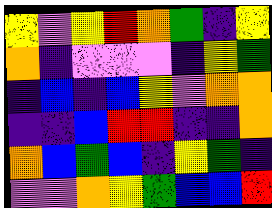[["yellow", "violet", "yellow", "red", "orange", "green", "indigo", "yellow"], ["orange", "indigo", "violet", "violet", "violet", "indigo", "yellow", "green"], ["indigo", "blue", "indigo", "blue", "yellow", "violet", "orange", "orange"], ["indigo", "indigo", "blue", "red", "red", "indigo", "indigo", "orange"], ["orange", "blue", "green", "blue", "indigo", "yellow", "green", "indigo"], ["violet", "violet", "orange", "yellow", "green", "blue", "blue", "red"]]